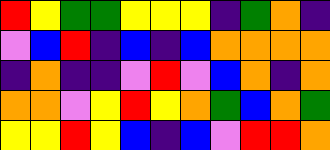[["red", "yellow", "green", "green", "yellow", "yellow", "yellow", "indigo", "green", "orange", "indigo"], ["violet", "blue", "red", "indigo", "blue", "indigo", "blue", "orange", "orange", "orange", "orange"], ["indigo", "orange", "indigo", "indigo", "violet", "red", "violet", "blue", "orange", "indigo", "orange"], ["orange", "orange", "violet", "yellow", "red", "yellow", "orange", "green", "blue", "orange", "green"], ["yellow", "yellow", "red", "yellow", "blue", "indigo", "blue", "violet", "red", "red", "orange"]]